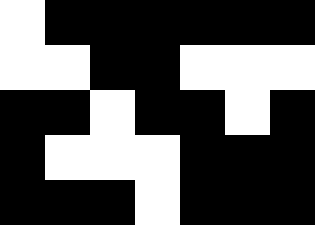[["white", "black", "black", "black", "black", "black", "black"], ["white", "white", "black", "black", "white", "white", "white"], ["black", "black", "white", "black", "black", "white", "black"], ["black", "white", "white", "white", "black", "black", "black"], ["black", "black", "black", "white", "black", "black", "black"]]